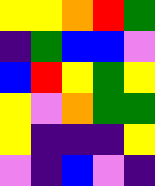[["yellow", "yellow", "orange", "red", "green"], ["indigo", "green", "blue", "blue", "violet"], ["blue", "red", "yellow", "green", "yellow"], ["yellow", "violet", "orange", "green", "green"], ["yellow", "indigo", "indigo", "indigo", "yellow"], ["violet", "indigo", "blue", "violet", "indigo"]]